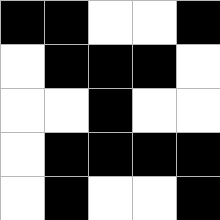[["black", "black", "white", "white", "black"], ["white", "black", "black", "black", "white"], ["white", "white", "black", "white", "white"], ["white", "black", "black", "black", "black"], ["white", "black", "white", "white", "black"]]